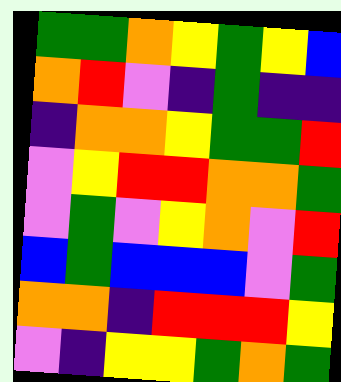[["green", "green", "orange", "yellow", "green", "yellow", "blue"], ["orange", "red", "violet", "indigo", "green", "indigo", "indigo"], ["indigo", "orange", "orange", "yellow", "green", "green", "red"], ["violet", "yellow", "red", "red", "orange", "orange", "green"], ["violet", "green", "violet", "yellow", "orange", "violet", "red"], ["blue", "green", "blue", "blue", "blue", "violet", "green"], ["orange", "orange", "indigo", "red", "red", "red", "yellow"], ["violet", "indigo", "yellow", "yellow", "green", "orange", "green"]]